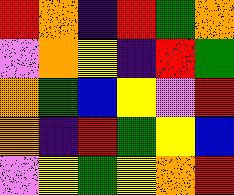[["red", "orange", "indigo", "red", "green", "orange"], ["violet", "orange", "yellow", "indigo", "red", "green"], ["orange", "green", "blue", "yellow", "violet", "red"], ["orange", "indigo", "red", "green", "yellow", "blue"], ["violet", "yellow", "green", "yellow", "orange", "red"]]